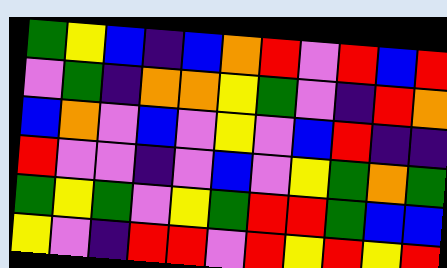[["green", "yellow", "blue", "indigo", "blue", "orange", "red", "violet", "red", "blue", "red"], ["violet", "green", "indigo", "orange", "orange", "yellow", "green", "violet", "indigo", "red", "orange"], ["blue", "orange", "violet", "blue", "violet", "yellow", "violet", "blue", "red", "indigo", "indigo"], ["red", "violet", "violet", "indigo", "violet", "blue", "violet", "yellow", "green", "orange", "green"], ["green", "yellow", "green", "violet", "yellow", "green", "red", "red", "green", "blue", "blue"], ["yellow", "violet", "indigo", "red", "red", "violet", "red", "yellow", "red", "yellow", "red"]]